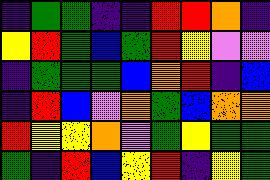[["indigo", "green", "green", "indigo", "indigo", "red", "red", "orange", "indigo"], ["yellow", "red", "green", "blue", "green", "red", "yellow", "violet", "violet"], ["indigo", "green", "green", "green", "blue", "orange", "red", "indigo", "blue"], ["indigo", "red", "blue", "violet", "orange", "green", "blue", "orange", "orange"], ["red", "yellow", "yellow", "orange", "violet", "green", "yellow", "green", "green"], ["green", "indigo", "red", "blue", "yellow", "red", "indigo", "yellow", "green"]]